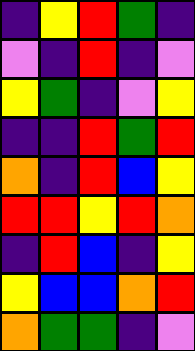[["indigo", "yellow", "red", "green", "indigo"], ["violet", "indigo", "red", "indigo", "violet"], ["yellow", "green", "indigo", "violet", "yellow"], ["indigo", "indigo", "red", "green", "red"], ["orange", "indigo", "red", "blue", "yellow"], ["red", "red", "yellow", "red", "orange"], ["indigo", "red", "blue", "indigo", "yellow"], ["yellow", "blue", "blue", "orange", "red"], ["orange", "green", "green", "indigo", "violet"]]